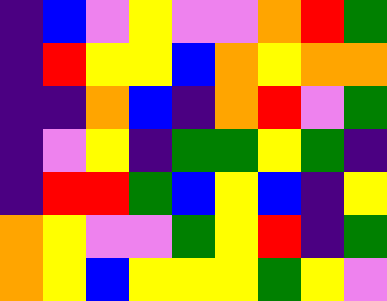[["indigo", "blue", "violet", "yellow", "violet", "violet", "orange", "red", "green"], ["indigo", "red", "yellow", "yellow", "blue", "orange", "yellow", "orange", "orange"], ["indigo", "indigo", "orange", "blue", "indigo", "orange", "red", "violet", "green"], ["indigo", "violet", "yellow", "indigo", "green", "green", "yellow", "green", "indigo"], ["indigo", "red", "red", "green", "blue", "yellow", "blue", "indigo", "yellow"], ["orange", "yellow", "violet", "violet", "green", "yellow", "red", "indigo", "green"], ["orange", "yellow", "blue", "yellow", "yellow", "yellow", "green", "yellow", "violet"]]